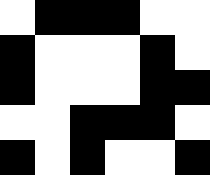[["white", "black", "black", "black", "white", "white"], ["black", "white", "white", "white", "black", "white"], ["black", "white", "white", "white", "black", "black"], ["white", "white", "black", "black", "black", "white"], ["black", "white", "black", "white", "white", "black"]]